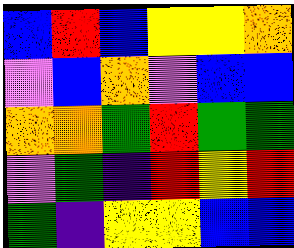[["blue", "red", "blue", "yellow", "yellow", "orange"], ["violet", "blue", "orange", "violet", "blue", "blue"], ["orange", "orange", "green", "red", "green", "green"], ["violet", "green", "indigo", "red", "yellow", "red"], ["green", "indigo", "yellow", "yellow", "blue", "blue"]]